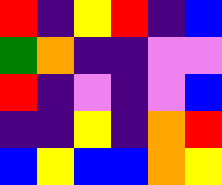[["red", "indigo", "yellow", "red", "indigo", "blue"], ["green", "orange", "indigo", "indigo", "violet", "violet"], ["red", "indigo", "violet", "indigo", "violet", "blue"], ["indigo", "indigo", "yellow", "indigo", "orange", "red"], ["blue", "yellow", "blue", "blue", "orange", "yellow"]]